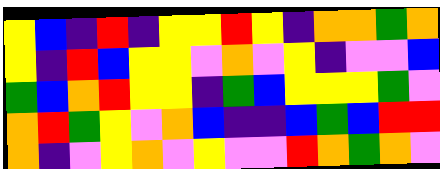[["yellow", "blue", "indigo", "red", "indigo", "yellow", "yellow", "red", "yellow", "indigo", "orange", "orange", "green", "orange"], ["yellow", "indigo", "red", "blue", "yellow", "yellow", "violet", "orange", "violet", "yellow", "indigo", "violet", "violet", "blue"], ["green", "blue", "orange", "red", "yellow", "yellow", "indigo", "green", "blue", "yellow", "yellow", "yellow", "green", "violet"], ["orange", "red", "green", "yellow", "violet", "orange", "blue", "indigo", "indigo", "blue", "green", "blue", "red", "red"], ["orange", "indigo", "violet", "yellow", "orange", "violet", "yellow", "violet", "violet", "red", "orange", "green", "orange", "violet"]]